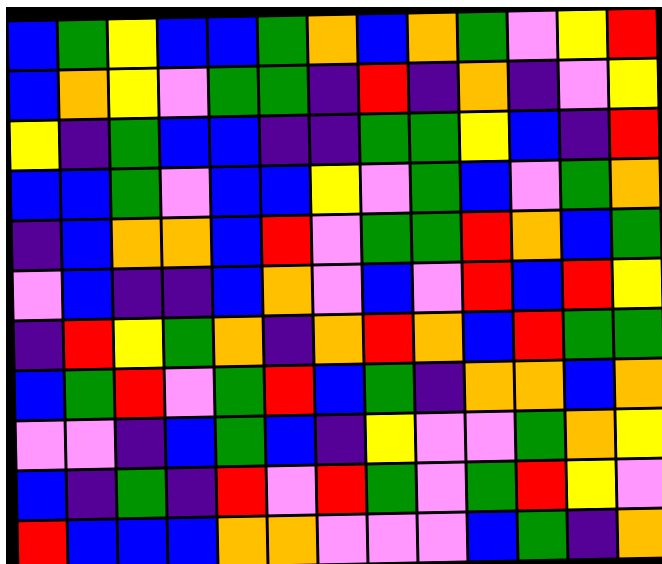[["blue", "green", "yellow", "blue", "blue", "green", "orange", "blue", "orange", "green", "violet", "yellow", "red"], ["blue", "orange", "yellow", "violet", "green", "green", "indigo", "red", "indigo", "orange", "indigo", "violet", "yellow"], ["yellow", "indigo", "green", "blue", "blue", "indigo", "indigo", "green", "green", "yellow", "blue", "indigo", "red"], ["blue", "blue", "green", "violet", "blue", "blue", "yellow", "violet", "green", "blue", "violet", "green", "orange"], ["indigo", "blue", "orange", "orange", "blue", "red", "violet", "green", "green", "red", "orange", "blue", "green"], ["violet", "blue", "indigo", "indigo", "blue", "orange", "violet", "blue", "violet", "red", "blue", "red", "yellow"], ["indigo", "red", "yellow", "green", "orange", "indigo", "orange", "red", "orange", "blue", "red", "green", "green"], ["blue", "green", "red", "violet", "green", "red", "blue", "green", "indigo", "orange", "orange", "blue", "orange"], ["violet", "violet", "indigo", "blue", "green", "blue", "indigo", "yellow", "violet", "violet", "green", "orange", "yellow"], ["blue", "indigo", "green", "indigo", "red", "violet", "red", "green", "violet", "green", "red", "yellow", "violet"], ["red", "blue", "blue", "blue", "orange", "orange", "violet", "violet", "violet", "blue", "green", "indigo", "orange"]]